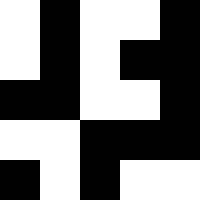[["white", "black", "white", "white", "black"], ["white", "black", "white", "black", "black"], ["black", "black", "white", "white", "black"], ["white", "white", "black", "black", "black"], ["black", "white", "black", "white", "white"]]